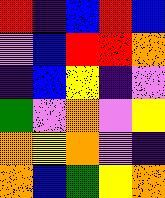[["red", "indigo", "blue", "red", "blue"], ["violet", "blue", "red", "red", "orange"], ["indigo", "blue", "yellow", "indigo", "violet"], ["green", "violet", "orange", "violet", "yellow"], ["orange", "yellow", "orange", "violet", "indigo"], ["orange", "blue", "green", "yellow", "orange"]]